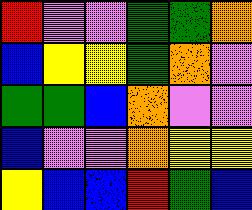[["red", "violet", "violet", "green", "green", "orange"], ["blue", "yellow", "yellow", "green", "orange", "violet"], ["green", "green", "blue", "orange", "violet", "violet"], ["blue", "violet", "violet", "orange", "yellow", "yellow"], ["yellow", "blue", "blue", "red", "green", "blue"]]